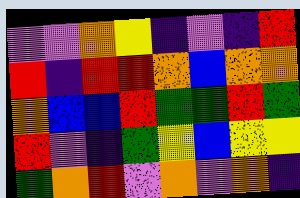[["violet", "violet", "orange", "yellow", "indigo", "violet", "indigo", "red"], ["red", "indigo", "red", "red", "orange", "blue", "orange", "orange"], ["orange", "blue", "blue", "red", "green", "green", "red", "green"], ["red", "violet", "indigo", "green", "yellow", "blue", "yellow", "yellow"], ["green", "orange", "red", "violet", "orange", "violet", "orange", "indigo"]]